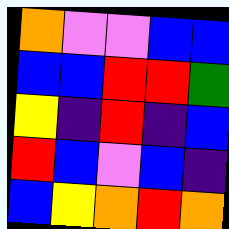[["orange", "violet", "violet", "blue", "blue"], ["blue", "blue", "red", "red", "green"], ["yellow", "indigo", "red", "indigo", "blue"], ["red", "blue", "violet", "blue", "indigo"], ["blue", "yellow", "orange", "red", "orange"]]